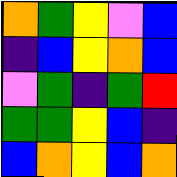[["orange", "green", "yellow", "violet", "blue"], ["indigo", "blue", "yellow", "orange", "blue"], ["violet", "green", "indigo", "green", "red"], ["green", "green", "yellow", "blue", "indigo"], ["blue", "orange", "yellow", "blue", "orange"]]